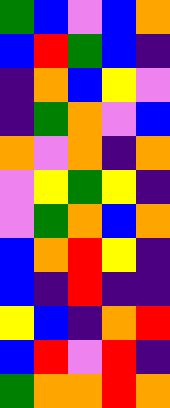[["green", "blue", "violet", "blue", "orange"], ["blue", "red", "green", "blue", "indigo"], ["indigo", "orange", "blue", "yellow", "violet"], ["indigo", "green", "orange", "violet", "blue"], ["orange", "violet", "orange", "indigo", "orange"], ["violet", "yellow", "green", "yellow", "indigo"], ["violet", "green", "orange", "blue", "orange"], ["blue", "orange", "red", "yellow", "indigo"], ["blue", "indigo", "red", "indigo", "indigo"], ["yellow", "blue", "indigo", "orange", "red"], ["blue", "red", "violet", "red", "indigo"], ["green", "orange", "orange", "red", "orange"]]